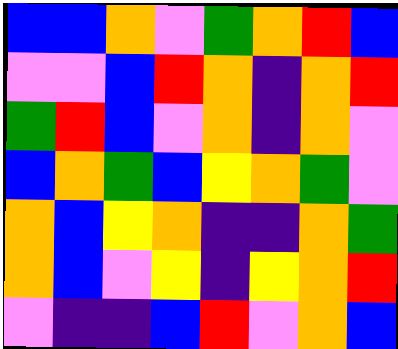[["blue", "blue", "orange", "violet", "green", "orange", "red", "blue"], ["violet", "violet", "blue", "red", "orange", "indigo", "orange", "red"], ["green", "red", "blue", "violet", "orange", "indigo", "orange", "violet"], ["blue", "orange", "green", "blue", "yellow", "orange", "green", "violet"], ["orange", "blue", "yellow", "orange", "indigo", "indigo", "orange", "green"], ["orange", "blue", "violet", "yellow", "indigo", "yellow", "orange", "red"], ["violet", "indigo", "indigo", "blue", "red", "violet", "orange", "blue"]]